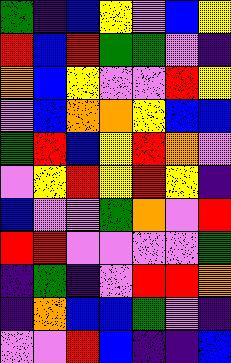[["green", "indigo", "blue", "yellow", "violet", "blue", "yellow"], ["red", "blue", "red", "green", "green", "violet", "indigo"], ["orange", "blue", "yellow", "violet", "violet", "red", "yellow"], ["violet", "blue", "orange", "orange", "yellow", "blue", "blue"], ["green", "red", "blue", "yellow", "red", "orange", "violet"], ["violet", "yellow", "red", "yellow", "red", "yellow", "indigo"], ["blue", "violet", "violet", "green", "orange", "violet", "red"], ["red", "red", "violet", "violet", "violet", "violet", "green"], ["indigo", "green", "indigo", "violet", "red", "red", "orange"], ["indigo", "orange", "blue", "blue", "green", "violet", "indigo"], ["violet", "violet", "red", "blue", "indigo", "indigo", "blue"]]